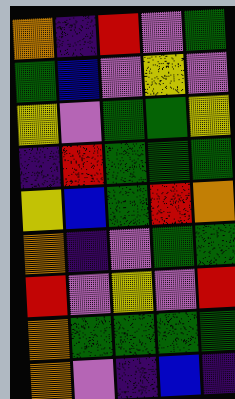[["orange", "indigo", "red", "violet", "green"], ["green", "blue", "violet", "yellow", "violet"], ["yellow", "violet", "green", "green", "yellow"], ["indigo", "red", "green", "green", "green"], ["yellow", "blue", "green", "red", "orange"], ["orange", "indigo", "violet", "green", "green"], ["red", "violet", "yellow", "violet", "red"], ["orange", "green", "green", "green", "green"], ["orange", "violet", "indigo", "blue", "indigo"]]